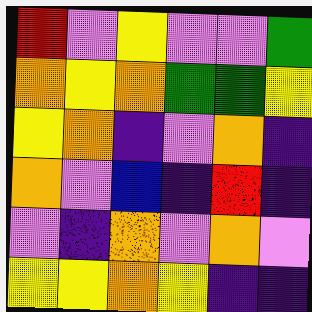[["red", "violet", "yellow", "violet", "violet", "green"], ["orange", "yellow", "orange", "green", "green", "yellow"], ["yellow", "orange", "indigo", "violet", "orange", "indigo"], ["orange", "violet", "blue", "indigo", "red", "indigo"], ["violet", "indigo", "orange", "violet", "orange", "violet"], ["yellow", "yellow", "orange", "yellow", "indigo", "indigo"]]